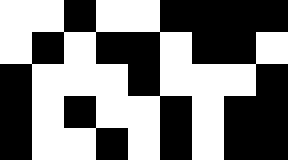[["white", "white", "black", "white", "white", "black", "black", "black", "black"], ["white", "black", "white", "black", "black", "white", "black", "black", "white"], ["black", "white", "white", "white", "black", "white", "white", "white", "black"], ["black", "white", "black", "white", "white", "black", "white", "black", "black"], ["black", "white", "white", "black", "white", "black", "white", "black", "black"]]